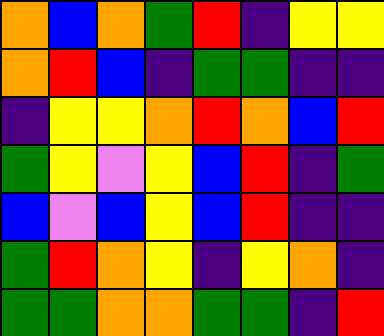[["orange", "blue", "orange", "green", "red", "indigo", "yellow", "yellow"], ["orange", "red", "blue", "indigo", "green", "green", "indigo", "indigo"], ["indigo", "yellow", "yellow", "orange", "red", "orange", "blue", "red"], ["green", "yellow", "violet", "yellow", "blue", "red", "indigo", "green"], ["blue", "violet", "blue", "yellow", "blue", "red", "indigo", "indigo"], ["green", "red", "orange", "yellow", "indigo", "yellow", "orange", "indigo"], ["green", "green", "orange", "orange", "green", "green", "indigo", "red"]]